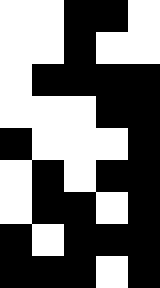[["white", "white", "black", "black", "white"], ["white", "white", "black", "white", "white"], ["white", "black", "black", "black", "black"], ["white", "white", "white", "black", "black"], ["black", "white", "white", "white", "black"], ["white", "black", "white", "black", "black"], ["white", "black", "black", "white", "black"], ["black", "white", "black", "black", "black"], ["black", "black", "black", "white", "black"]]